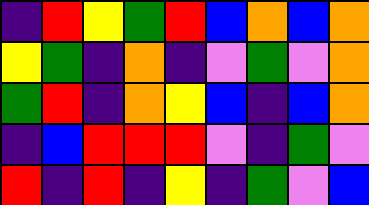[["indigo", "red", "yellow", "green", "red", "blue", "orange", "blue", "orange"], ["yellow", "green", "indigo", "orange", "indigo", "violet", "green", "violet", "orange"], ["green", "red", "indigo", "orange", "yellow", "blue", "indigo", "blue", "orange"], ["indigo", "blue", "red", "red", "red", "violet", "indigo", "green", "violet"], ["red", "indigo", "red", "indigo", "yellow", "indigo", "green", "violet", "blue"]]